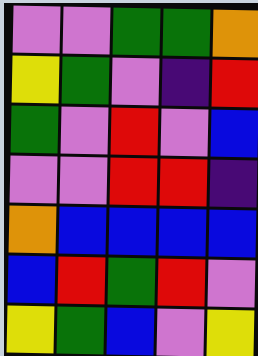[["violet", "violet", "green", "green", "orange"], ["yellow", "green", "violet", "indigo", "red"], ["green", "violet", "red", "violet", "blue"], ["violet", "violet", "red", "red", "indigo"], ["orange", "blue", "blue", "blue", "blue"], ["blue", "red", "green", "red", "violet"], ["yellow", "green", "blue", "violet", "yellow"]]